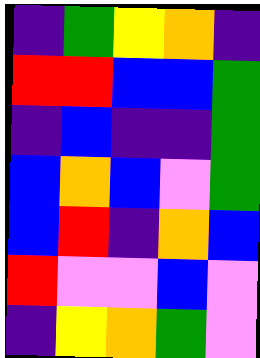[["indigo", "green", "yellow", "orange", "indigo"], ["red", "red", "blue", "blue", "green"], ["indigo", "blue", "indigo", "indigo", "green"], ["blue", "orange", "blue", "violet", "green"], ["blue", "red", "indigo", "orange", "blue"], ["red", "violet", "violet", "blue", "violet"], ["indigo", "yellow", "orange", "green", "violet"]]